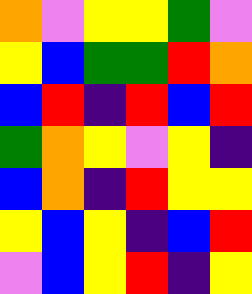[["orange", "violet", "yellow", "yellow", "green", "violet"], ["yellow", "blue", "green", "green", "red", "orange"], ["blue", "red", "indigo", "red", "blue", "red"], ["green", "orange", "yellow", "violet", "yellow", "indigo"], ["blue", "orange", "indigo", "red", "yellow", "yellow"], ["yellow", "blue", "yellow", "indigo", "blue", "red"], ["violet", "blue", "yellow", "red", "indigo", "yellow"]]